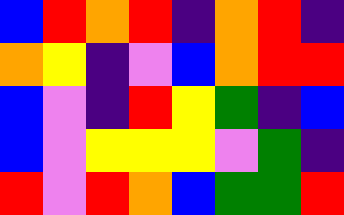[["blue", "red", "orange", "red", "indigo", "orange", "red", "indigo"], ["orange", "yellow", "indigo", "violet", "blue", "orange", "red", "red"], ["blue", "violet", "indigo", "red", "yellow", "green", "indigo", "blue"], ["blue", "violet", "yellow", "yellow", "yellow", "violet", "green", "indigo"], ["red", "violet", "red", "orange", "blue", "green", "green", "red"]]